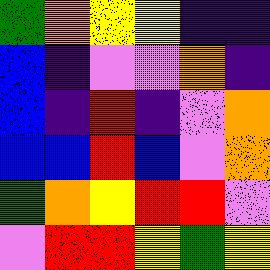[["green", "orange", "yellow", "yellow", "indigo", "indigo"], ["blue", "indigo", "violet", "violet", "orange", "indigo"], ["blue", "indigo", "red", "indigo", "violet", "orange"], ["blue", "blue", "red", "blue", "violet", "orange"], ["green", "orange", "yellow", "red", "red", "violet"], ["violet", "red", "red", "yellow", "green", "yellow"]]